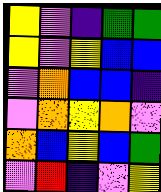[["yellow", "violet", "indigo", "green", "green"], ["yellow", "violet", "yellow", "blue", "blue"], ["violet", "orange", "blue", "blue", "indigo"], ["violet", "orange", "yellow", "orange", "violet"], ["orange", "blue", "yellow", "blue", "green"], ["violet", "red", "indigo", "violet", "yellow"]]